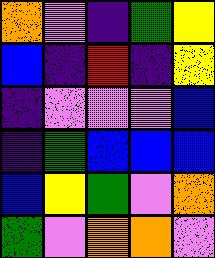[["orange", "violet", "indigo", "green", "yellow"], ["blue", "indigo", "red", "indigo", "yellow"], ["indigo", "violet", "violet", "violet", "blue"], ["indigo", "green", "blue", "blue", "blue"], ["blue", "yellow", "green", "violet", "orange"], ["green", "violet", "orange", "orange", "violet"]]